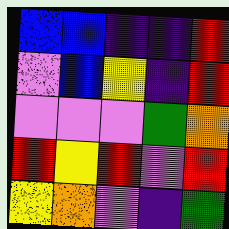[["blue", "blue", "indigo", "indigo", "red"], ["violet", "blue", "yellow", "indigo", "red"], ["violet", "violet", "violet", "green", "orange"], ["red", "yellow", "red", "violet", "red"], ["yellow", "orange", "violet", "indigo", "green"]]